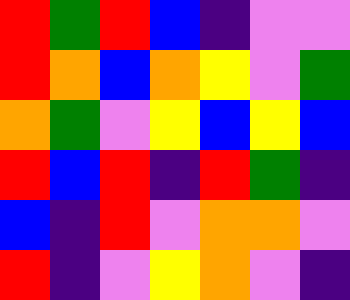[["red", "green", "red", "blue", "indigo", "violet", "violet"], ["red", "orange", "blue", "orange", "yellow", "violet", "green"], ["orange", "green", "violet", "yellow", "blue", "yellow", "blue"], ["red", "blue", "red", "indigo", "red", "green", "indigo"], ["blue", "indigo", "red", "violet", "orange", "orange", "violet"], ["red", "indigo", "violet", "yellow", "orange", "violet", "indigo"]]